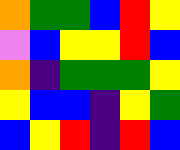[["orange", "green", "green", "blue", "red", "yellow"], ["violet", "blue", "yellow", "yellow", "red", "blue"], ["orange", "indigo", "green", "green", "green", "yellow"], ["yellow", "blue", "blue", "indigo", "yellow", "green"], ["blue", "yellow", "red", "indigo", "red", "blue"]]